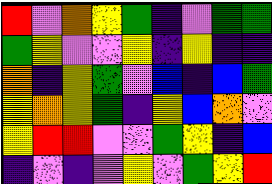[["red", "violet", "orange", "yellow", "green", "indigo", "violet", "green", "green"], ["green", "yellow", "violet", "violet", "yellow", "indigo", "yellow", "indigo", "indigo"], ["orange", "indigo", "yellow", "green", "violet", "blue", "indigo", "blue", "green"], ["yellow", "orange", "yellow", "green", "indigo", "yellow", "blue", "orange", "violet"], ["yellow", "red", "red", "violet", "violet", "green", "yellow", "indigo", "blue"], ["indigo", "violet", "indigo", "violet", "yellow", "violet", "green", "yellow", "red"]]